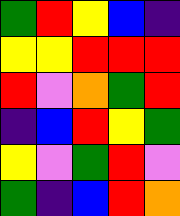[["green", "red", "yellow", "blue", "indigo"], ["yellow", "yellow", "red", "red", "red"], ["red", "violet", "orange", "green", "red"], ["indigo", "blue", "red", "yellow", "green"], ["yellow", "violet", "green", "red", "violet"], ["green", "indigo", "blue", "red", "orange"]]